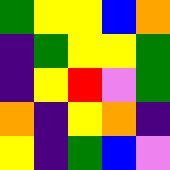[["green", "yellow", "yellow", "blue", "orange"], ["indigo", "green", "yellow", "yellow", "green"], ["indigo", "yellow", "red", "violet", "green"], ["orange", "indigo", "yellow", "orange", "indigo"], ["yellow", "indigo", "green", "blue", "violet"]]